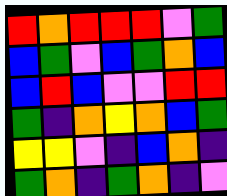[["red", "orange", "red", "red", "red", "violet", "green"], ["blue", "green", "violet", "blue", "green", "orange", "blue"], ["blue", "red", "blue", "violet", "violet", "red", "red"], ["green", "indigo", "orange", "yellow", "orange", "blue", "green"], ["yellow", "yellow", "violet", "indigo", "blue", "orange", "indigo"], ["green", "orange", "indigo", "green", "orange", "indigo", "violet"]]